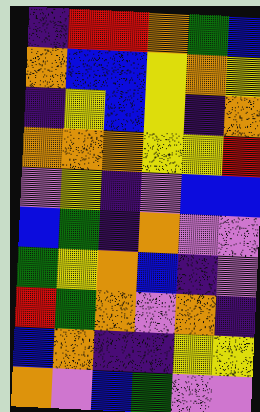[["indigo", "red", "red", "orange", "green", "blue"], ["orange", "blue", "blue", "yellow", "orange", "yellow"], ["indigo", "yellow", "blue", "yellow", "indigo", "orange"], ["orange", "orange", "orange", "yellow", "yellow", "red"], ["violet", "yellow", "indigo", "violet", "blue", "blue"], ["blue", "green", "indigo", "orange", "violet", "violet"], ["green", "yellow", "orange", "blue", "indigo", "violet"], ["red", "green", "orange", "violet", "orange", "indigo"], ["blue", "orange", "indigo", "indigo", "yellow", "yellow"], ["orange", "violet", "blue", "green", "violet", "violet"]]